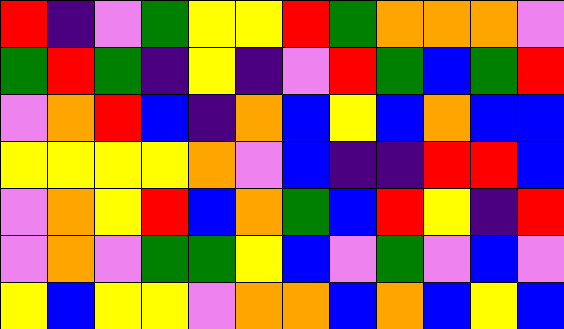[["red", "indigo", "violet", "green", "yellow", "yellow", "red", "green", "orange", "orange", "orange", "violet"], ["green", "red", "green", "indigo", "yellow", "indigo", "violet", "red", "green", "blue", "green", "red"], ["violet", "orange", "red", "blue", "indigo", "orange", "blue", "yellow", "blue", "orange", "blue", "blue"], ["yellow", "yellow", "yellow", "yellow", "orange", "violet", "blue", "indigo", "indigo", "red", "red", "blue"], ["violet", "orange", "yellow", "red", "blue", "orange", "green", "blue", "red", "yellow", "indigo", "red"], ["violet", "orange", "violet", "green", "green", "yellow", "blue", "violet", "green", "violet", "blue", "violet"], ["yellow", "blue", "yellow", "yellow", "violet", "orange", "orange", "blue", "orange", "blue", "yellow", "blue"]]